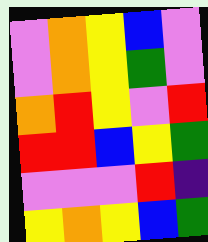[["violet", "orange", "yellow", "blue", "violet"], ["violet", "orange", "yellow", "green", "violet"], ["orange", "red", "yellow", "violet", "red"], ["red", "red", "blue", "yellow", "green"], ["violet", "violet", "violet", "red", "indigo"], ["yellow", "orange", "yellow", "blue", "green"]]